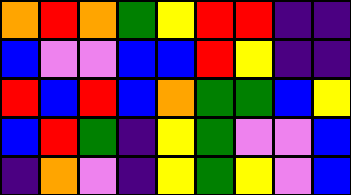[["orange", "red", "orange", "green", "yellow", "red", "red", "indigo", "indigo"], ["blue", "violet", "violet", "blue", "blue", "red", "yellow", "indigo", "indigo"], ["red", "blue", "red", "blue", "orange", "green", "green", "blue", "yellow"], ["blue", "red", "green", "indigo", "yellow", "green", "violet", "violet", "blue"], ["indigo", "orange", "violet", "indigo", "yellow", "green", "yellow", "violet", "blue"]]